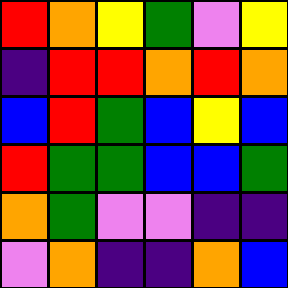[["red", "orange", "yellow", "green", "violet", "yellow"], ["indigo", "red", "red", "orange", "red", "orange"], ["blue", "red", "green", "blue", "yellow", "blue"], ["red", "green", "green", "blue", "blue", "green"], ["orange", "green", "violet", "violet", "indigo", "indigo"], ["violet", "orange", "indigo", "indigo", "orange", "blue"]]